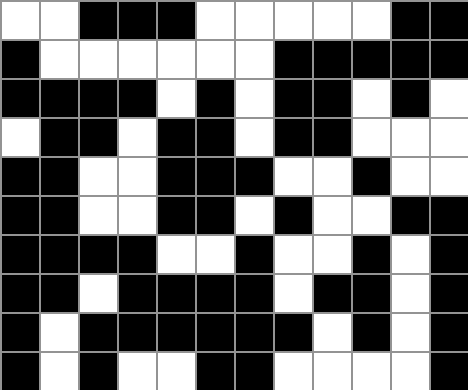[["white", "white", "black", "black", "black", "white", "white", "white", "white", "white", "black", "black"], ["black", "white", "white", "white", "white", "white", "white", "black", "black", "black", "black", "black"], ["black", "black", "black", "black", "white", "black", "white", "black", "black", "white", "black", "white"], ["white", "black", "black", "white", "black", "black", "white", "black", "black", "white", "white", "white"], ["black", "black", "white", "white", "black", "black", "black", "white", "white", "black", "white", "white"], ["black", "black", "white", "white", "black", "black", "white", "black", "white", "white", "black", "black"], ["black", "black", "black", "black", "white", "white", "black", "white", "white", "black", "white", "black"], ["black", "black", "white", "black", "black", "black", "black", "white", "black", "black", "white", "black"], ["black", "white", "black", "black", "black", "black", "black", "black", "white", "black", "white", "black"], ["black", "white", "black", "white", "white", "black", "black", "white", "white", "white", "white", "black"]]